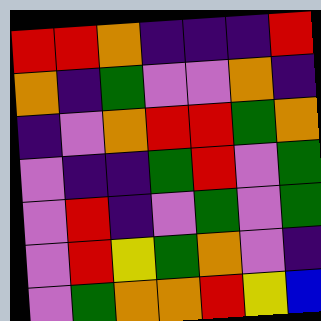[["red", "red", "orange", "indigo", "indigo", "indigo", "red"], ["orange", "indigo", "green", "violet", "violet", "orange", "indigo"], ["indigo", "violet", "orange", "red", "red", "green", "orange"], ["violet", "indigo", "indigo", "green", "red", "violet", "green"], ["violet", "red", "indigo", "violet", "green", "violet", "green"], ["violet", "red", "yellow", "green", "orange", "violet", "indigo"], ["violet", "green", "orange", "orange", "red", "yellow", "blue"]]